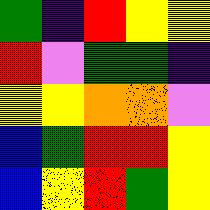[["green", "indigo", "red", "yellow", "yellow"], ["red", "violet", "green", "green", "indigo"], ["yellow", "yellow", "orange", "orange", "violet"], ["blue", "green", "red", "red", "yellow"], ["blue", "yellow", "red", "green", "yellow"]]